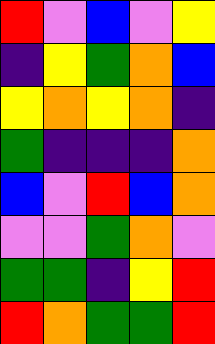[["red", "violet", "blue", "violet", "yellow"], ["indigo", "yellow", "green", "orange", "blue"], ["yellow", "orange", "yellow", "orange", "indigo"], ["green", "indigo", "indigo", "indigo", "orange"], ["blue", "violet", "red", "blue", "orange"], ["violet", "violet", "green", "orange", "violet"], ["green", "green", "indigo", "yellow", "red"], ["red", "orange", "green", "green", "red"]]